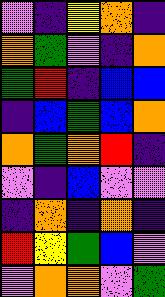[["violet", "indigo", "yellow", "orange", "indigo"], ["orange", "green", "violet", "indigo", "orange"], ["green", "red", "indigo", "blue", "blue"], ["indigo", "blue", "green", "blue", "orange"], ["orange", "green", "orange", "red", "indigo"], ["violet", "indigo", "blue", "violet", "violet"], ["indigo", "orange", "indigo", "orange", "indigo"], ["red", "yellow", "green", "blue", "violet"], ["violet", "orange", "orange", "violet", "green"]]